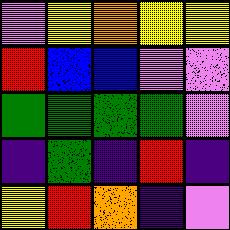[["violet", "yellow", "orange", "yellow", "yellow"], ["red", "blue", "blue", "violet", "violet"], ["green", "green", "green", "green", "violet"], ["indigo", "green", "indigo", "red", "indigo"], ["yellow", "red", "orange", "indigo", "violet"]]